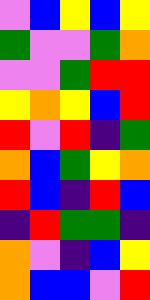[["violet", "blue", "yellow", "blue", "yellow"], ["green", "violet", "violet", "green", "orange"], ["violet", "violet", "green", "red", "red"], ["yellow", "orange", "yellow", "blue", "red"], ["red", "violet", "red", "indigo", "green"], ["orange", "blue", "green", "yellow", "orange"], ["red", "blue", "indigo", "red", "blue"], ["indigo", "red", "green", "green", "indigo"], ["orange", "violet", "indigo", "blue", "yellow"], ["orange", "blue", "blue", "violet", "red"]]